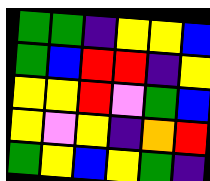[["green", "green", "indigo", "yellow", "yellow", "blue"], ["green", "blue", "red", "red", "indigo", "yellow"], ["yellow", "yellow", "red", "violet", "green", "blue"], ["yellow", "violet", "yellow", "indigo", "orange", "red"], ["green", "yellow", "blue", "yellow", "green", "indigo"]]